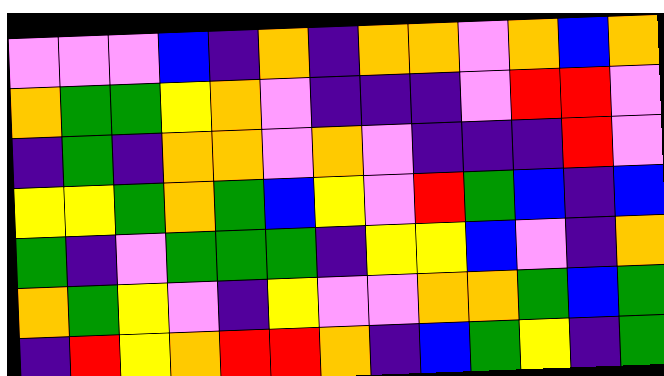[["violet", "violet", "violet", "blue", "indigo", "orange", "indigo", "orange", "orange", "violet", "orange", "blue", "orange"], ["orange", "green", "green", "yellow", "orange", "violet", "indigo", "indigo", "indigo", "violet", "red", "red", "violet"], ["indigo", "green", "indigo", "orange", "orange", "violet", "orange", "violet", "indigo", "indigo", "indigo", "red", "violet"], ["yellow", "yellow", "green", "orange", "green", "blue", "yellow", "violet", "red", "green", "blue", "indigo", "blue"], ["green", "indigo", "violet", "green", "green", "green", "indigo", "yellow", "yellow", "blue", "violet", "indigo", "orange"], ["orange", "green", "yellow", "violet", "indigo", "yellow", "violet", "violet", "orange", "orange", "green", "blue", "green"], ["indigo", "red", "yellow", "orange", "red", "red", "orange", "indigo", "blue", "green", "yellow", "indigo", "green"]]